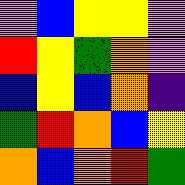[["violet", "blue", "yellow", "yellow", "violet"], ["red", "yellow", "green", "orange", "violet"], ["blue", "yellow", "blue", "orange", "indigo"], ["green", "red", "orange", "blue", "yellow"], ["orange", "blue", "orange", "red", "green"]]